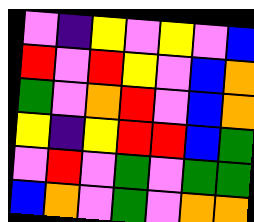[["violet", "indigo", "yellow", "violet", "yellow", "violet", "blue"], ["red", "violet", "red", "yellow", "violet", "blue", "orange"], ["green", "violet", "orange", "red", "violet", "blue", "orange"], ["yellow", "indigo", "yellow", "red", "red", "blue", "green"], ["violet", "red", "violet", "green", "violet", "green", "green"], ["blue", "orange", "violet", "green", "violet", "orange", "orange"]]